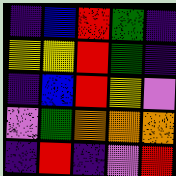[["indigo", "blue", "red", "green", "indigo"], ["yellow", "yellow", "red", "green", "indigo"], ["indigo", "blue", "red", "yellow", "violet"], ["violet", "green", "orange", "orange", "orange"], ["indigo", "red", "indigo", "violet", "red"]]